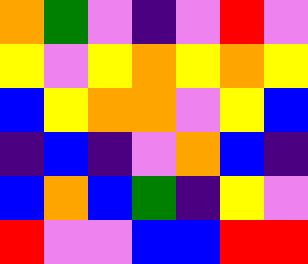[["orange", "green", "violet", "indigo", "violet", "red", "violet"], ["yellow", "violet", "yellow", "orange", "yellow", "orange", "yellow"], ["blue", "yellow", "orange", "orange", "violet", "yellow", "blue"], ["indigo", "blue", "indigo", "violet", "orange", "blue", "indigo"], ["blue", "orange", "blue", "green", "indigo", "yellow", "violet"], ["red", "violet", "violet", "blue", "blue", "red", "red"]]